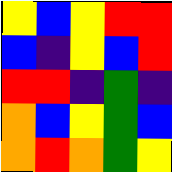[["yellow", "blue", "yellow", "red", "red"], ["blue", "indigo", "yellow", "blue", "red"], ["red", "red", "indigo", "green", "indigo"], ["orange", "blue", "yellow", "green", "blue"], ["orange", "red", "orange", "green", "yellow"]]